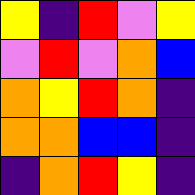[["yellow", "indigo", "red", "violet", "yellow"], ["violet", "red", "violet", "orange", "blue"], ["orange", "yellow", "red", "orange", "indigo"], ["orange", "orange", "blue", "blue", "indigo"], ["indigo", "orange", "red", "yellow", "indigo"]]